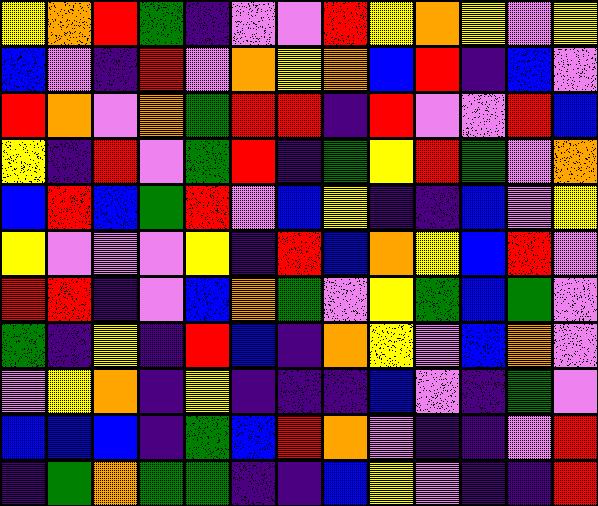[["yellow", "orange", "red", "green", "indigo", "violet", "violet", "red", "yellow", "orange", "yellow", "violet", "yellow"], ["blue", "violet", "indigo", "red", "violet", "orange", "yellow", "orange", "blue", "red", "indigo", "blue", "violet"], ["red", "orange", "violet", "orange", "green", "red", "red", "indigo", "red", "violet", "violet", "red", "blue"], ["yellow", "indigo", "red", "violet", "green", "red", "indigo", "green", "yellow", "red", "green", "violet", "orange"], ["blue", "red", "blue", "green", "red", "violet", "blue", "yellow", "indigo", "indigo", "blue", "violet", "yellow"], ["yellow", "violet", "violet", "violet", "yellow", "indigo", "red", "blue", "orange", "yellow", "blue", "red", "violet"], ["red", "red", "indigo", "violet", "blue", "orange", "green", "violet", "yellow", "green", "blue", "green", "violet"], ["green", "indigo", "yellow", "indigo", "red", "blue", "indigo", "orange", "yellow", "violet", "blue", "orange", "violet"], ["violet", "yellow", "orange", "indigo", "yellow", "indigo", "indigo", "indigo", "blue", "violet", "indigo", "green", "violet"], ["blue", "blue", "blue", "indigo", "green", "blue", "red", "orange", "violet", "indigo", "indigo", "violet", "red"], ["indigo", "green", "orange", "green", "green", "indigo", "indigo", "blue", "yellow", "violet", "indigo", "indigo", "red"]]